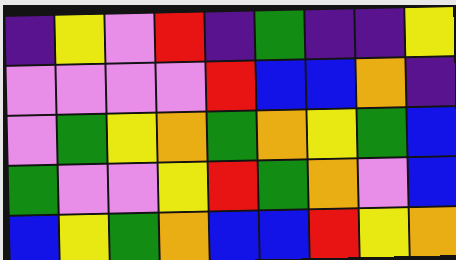[["indigo", "yellow", "violet", "red", "indigo", "green", "indigo", "indigo", "yellow"], ["violet", "violet", "violet", "violet", "red", "blue", "blue", "orange", "indigo"], ["violet", "green", "yellow", "orange", "green", "orange", "yellow", "green", "blue"], ["green", "violet", "violet", "yellow", "red", "green", "orange", "violet", "blue"], ["blue", "yellow", "green", "orange", "blue", "blue", "red", "yellow", "orange"]]